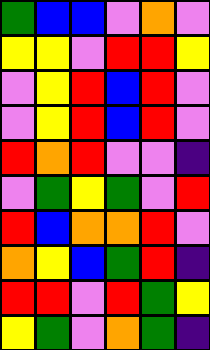[["green", "blue", "blue", "violet", "orange", "violet"], ["yellow", "yellow", "violet", "red", "red", "yellow"], ["violet", "yellow", "red", "blue", "red", "violet"], ["violet", "yellow", "red", "blue", "red", "violet"], ["red", "orange", "red", "violet", "violet", "indigo"], ["violet", "green", "yellow", "green", "violet", "red"], ["red", "blue", "orange", "orange", "red", "violet"], ["orange", "yellow", "blue", "green", "red", "indigo"], ["red", "red", "violet", "red", "green", "yellow"], ["yellow", "green", "violet", "orange", "green", "indigo"]]